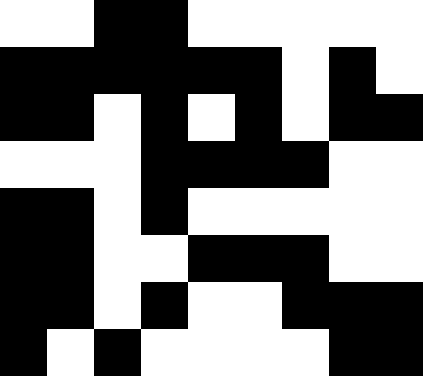[["white", "white", "black", "black", "white", "white", "white", "white", "white"], ["black", "black", "black", "black", "black", "black", "white", "black", "white"], ["black", "black", "white", "black", "white", "black", "white", "black", "black"], ["white", "white", "white", "black", "black", "black", "black", "white", "white"], ["black", "black", "white", "black", "white", "white", "white", "white", "white"], ["black", "black", "white", "white", "black", "black", "black", "white", "white"], ["black", "black", "white", "black", "white", "white", "black", "black", "black"], ["black", "white", "black", "white", "white", "white", "white", "black", "black"]]